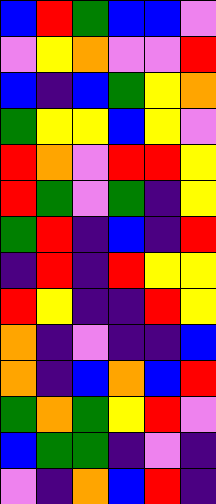[["blue", "red", "green", "blue", "blue", "violet"], ["violet", "yellow", "orange", "violet", "violet", "red"], ["blue", "indigo", "blue", "green", "yellow", "orange"], ["green", "yellow", "yellow", "blue", "yellow", "violet"], ["red", "orange", "violet", "red", "red", "yellow"], ["red", "green", "violet", "green", "indigo", "yellow"], ["green", "red", "indigo", "blue", "indigo", "red"], ["indigo", "red", "indigo", "red", "yellow", "yellow"], ["red", "yellow", "indigo", "indigo", "red", "yellow"], ["orange", "indigo", "violet", "indigo", "indigo", "blue"], ["orange", "indigo", "blue", "orange", "blue", "red"], ["green", "orange", "green", "yellow", "red", "violet"], ["blue", "green", "green", "indigo", "violet", "indigo"], ["violet", "indigo", "orange", "blue", "red", "indigo"]]